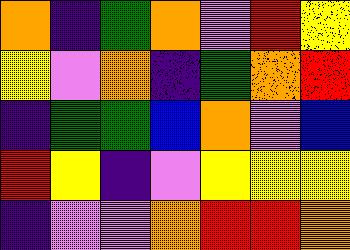[["orange", "indigo", "green", "orange", "violet", "red", "yellow"], ["yellow", "violet", "orange", "indigo", "green", "orange", "red"], ["indigo", "green", "green", "blue", "orange", "violet", "blue"], ["red", "yellow", "indigo", "violet", "yellow", "yellow", "yellow"], ["indigo", "violet", "violet", "orange", "red", "red", "orange"]]